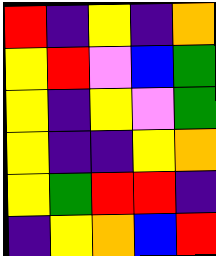[["red", "indigo", "yellow", "indigo", "orange"], ["yellow", "red", "violet", "blue", "green"], ["yellow", "indigo", "yellow", "violet", "green"], ["yellow", "indigo", "indigo", "yellow", "orange"], ["yellow", "green", "red", "red", "indigo"], ["indigo", "yellow", "orange", "blue", "red"]]